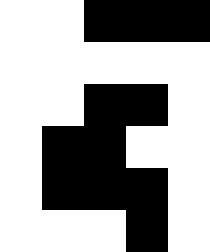[["white", "white", "black", "black", "black"], ["white", "white", "white", "white", "white"], ["white", "white", "black", "black", "white"], ["white", "black", "black", "white", "white"], ["white", "black", "black", "black", "white"], ["white", "white", "white", "black", "white"]]